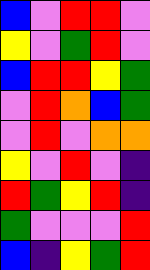[["blue", "violet", "red", "red", "violet"], ["yellow", "violet", "green", "red", "violet"], ["blue", "red", "red", "yellow", "green"], ["violet", "red", "orange", "blue", "green"], ["violet", "red", "violet", "orange", "orange"], ["yellow", "violet", "red", "violet", "indigo"], ["red", "green", "yellow", "red", "indigo"], ["green", "violet", "violet", "violet", "red"], ["blue", "indigo", "yellow", "green", "red"]]